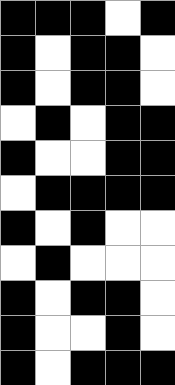[["black", "black", "black", "white", "black"], ["black", "white", "black", "black", "white"], ["black", "white", "black", "black", "white"], ["white", "black", "white", "black", "black"], ["black", "white", "white", "black", "black"], ["white", "black", "black", "black", "black"], ["black", "white", "black", "white", "white"], ["white", "black", "white", "white", "white"], ["black", "white", "black", "black", "white"], ["black", "white", "white", "black", "white"], ["black", "white", "black", "black", "black"]]